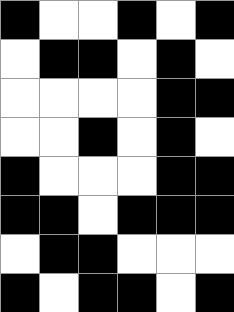[["black", "white", "white", "black", "white", "black"], ["white", "black", "black", "white", "black", "white"], ["white", "white", "white", "white", "black", "black"], ["white", "white", "black", "white", "black", "white"], ["black", "white", "white", "white", "black", "black"], ["black", "black", "white", "black", "black", "black"], ["white", "black", "black", "white", "white", "white"], ["black", "white", "black", "black", "white", "black"]]